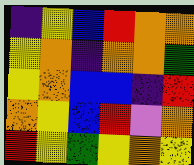[["indigo", "yellow", "blue", "red", "orange", "orange"], ["yellow", "orange", "indigo", "orange", "orange", "green"], ["yellow", "orange", "blue", "blue", "indigo", "red"], ["orange", "yellow", "blue", "red", "violet", "orange"], ["red", "yellow", "green", "yellow", "orange", "yellow"]]